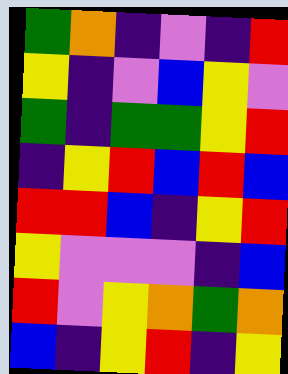[["green", "orange", "indigo", "violet", "indigo", "red"], ["yellow", "indigo", "violet", "blue", "yellow", "violet"], ["green", "indigo", "green", "green", "yellow", "red"], ["indigo", "yellow", "red", "blue", "red", "blue"], ["red", "red", "blue", "indigo", "yellow", "red"], ["yellow", "violet", "violet", "violet", "indigo", "blue"], ["red", "violet", "yellow", "orange", "green", "orange"], ["blue", "indigo", "yellow", "red", "indigo", "yellow"]]